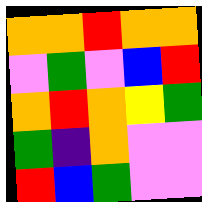[["orange", "orange", "red", "orange", "orange"], ["violet", "green", "violet", "blue", "red"], ["orange", "red", "orange", "yellow", "green"], ["green", "indigo", "orange", "violet", "violet"], ["red", "blue", "green", "violet", "violet"]]